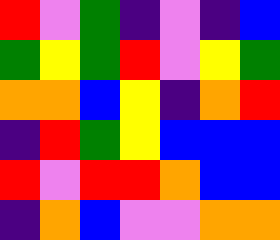[["red", "violet", "green", "indigo", "violet", "indigo", "blue"], ["green", "yellow", "green", "red", "violet", "yellow", "green"], ["orange", "orange", "blue", "yellow", "indigo", "orange", "red"], ["indigo", "red", "green", "yellow", "blue", "blue", "blue"], ["red", "violet", "red", "red", "orange", "blue", "blue"], ["indigo", "orange", "blue", "violet", "violet", "orange", "orange"]]